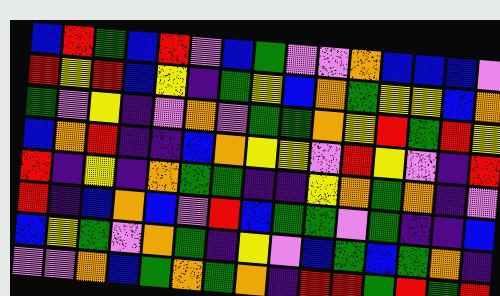[["blue", "red", "green", "blue", "red", "violet", "blue", "green", "violet", "violet", "orange", "blue", "blue", "blue", "violet"], ["red", "yellow", "red", "blue", "yellow", "indigo", "green", "yellow", "blue", "orange", "green", "yellow", "yellow", "blue", "orange"], ["green", "violet", "yellow", "indigo", "violet", "orange", "violet", "green", "green", "orange", "yellow", "red", "green", "red", "yellow"], ["blue", "orange", "red", "indigo", "indigo", "blue", "orange", "yellow", "yellow", "violet", "red", "yellow", "violet", "indigo", "red"], ["red", "indigo", "yellow", "indigo", "orange", "green", "green", "indigo", "indigo", "yellow", "orange", "green", "orange", "indigo", "violet"], ["red", "indigo", "blue", "orange", "blue", "violet", "red", "blue", "green", "green", "violet", "green", "indigo", "indigo", "blue"], ["blue", "yellow", "green", "violet", "orange", "green", "indigo", "yellow", "violet", "blue", "green", "blue", "green", "orange", "indigo"], ["violet", "violet", "orange", "blue", "green", "orange", "green", "orange", "indigo", "red", "red", "green", "red", "green", "red"]]